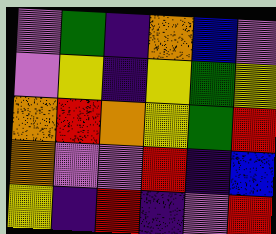[["violet", "green", "indigo", "orange", "blue", "violet"], ["violet", "yellow", "indigo", "yellow", "green", "yellow"], ["orange", "red", "orange", "yellow", "green", "red"], ["orange", "violet", "violet", "red", "indigo", "blue"], ["yellow", "indigo", "red", "indigo", "violet", "red"]]